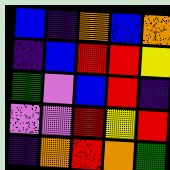[["blue", "indigo", "orange", "blue", "orange"], ["indigo", "blue", "red", "red", "yellow"], ["green", "violet", "blue", "red", "indigo"], ["violet", "violet", "red", "yellow", "red"], ["indigo", "orange", "red", "orange", "green"]]